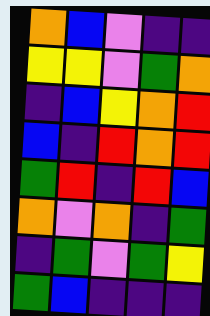[["orange", "blue", "violet", "indigo", "indigo"], ["yellow", "yellow", "violet", "green", "orange"], ["indigo", "blue", "yellow", "orange", "red"], ["blue", "indigo", "red", "orange", "red"], ["green", "red", "indigo", "red", "blue"], ["orange", "violet", "orange", "indigo", "green"], ["indigo", "green", "violet", "green", "yellow"], ["green", "blue", "indigo", "indigo", "indigo"]]